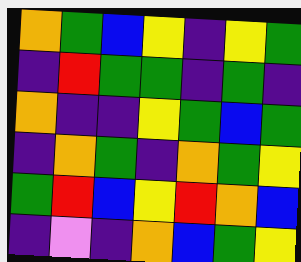[["orange", "green", "blue", "yellow", "indigo", "yellow", "green"], ["indigo", "red", "green", "green", "indigo", "green", "indigo"], ["orange", "indigo", "indigo", "yellow", "green", "blue", "green"], ["indigo", "orange", "green", "indigo", "orange", "green", "yellow"], ["green", "red", "blue", "yellow", "red", "orange", "blue"], ["indigo", "violet", "indigo", "orange", "blue", "green", "yellow"]]